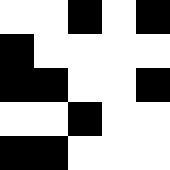[["white", "white", "black", "white", "black"], ["black", "white", "white", "white", "white"], ["black", "black", "white", "white", "black"], ["white", "white", "black", "white", "white"], ["black", "black", "white", "white", "white"]]